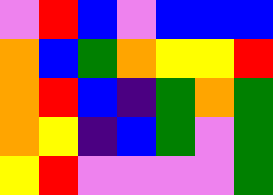[["violet", "red", "blue", "violet", "blue", "blue", "blue"], ["orange", "blue", "green", "orange", "yellow", "yellow", "red"], ["orange", "red", "blue", "indigo", "green", "orange", "green"], ["orange", "yellow", "indigo", "blue", "green", "violet", "green"], ["yellow", "red", "violet", "violet", "violet", "violet", "green"]]